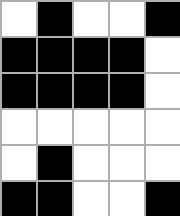[["white", "black", "white", "white", "black"], ["black", "black", "black", "black", "white"], ["black", "black", "black", "black", "white"], ["white", "white", "white", "white", "white"], ["white", "black", "white", "white", "white"], ["black", "black", "white", "white", "black"]]